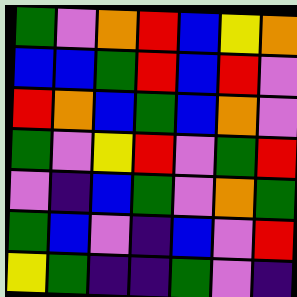[["green", "violet", "orange", "red", "blue", "yellow", "orange"], ["blue", "blue", "green", "red", "blue", "red", "violet"], ["red", "orange", "blue", "green", "blue", "orange", "violet"], ["green", "violet", "yellow", "red", "violet", "green", "red"], ["violet", "indigo", "blue", "green", "violet", "orange", "green"], ["green", "blue", "violet", "indigo", "blue", "violet", "red"], ["yellow", "green", "indigo", "indigo", "green", "violet", "indigo"]]